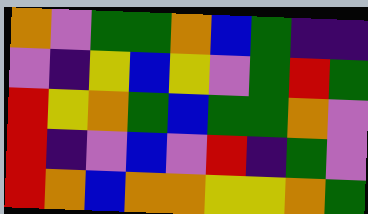[["orange", "violet", "green", "green", "orange", "blue", "green", "indigo", "indigo"], ["violet", "indigo", "yellow", "blue", "yellow", "violet", "green", "red", "green"], ["red", "yellow", "orange", "green", "blue", "green", "green", "orange", "violet"], ["red", "indigo", "violet", "blue", "violet", "red", "indigo", "green", "violet"], ["red", "orange", "blue", "orange", "orange", "yellow", "yellow", "orange", "green"]]